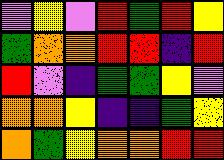[["violet", "yellow", "violet", "red", "green", "red", "yellow"], ["green", "orange", "orange", "red", "red", "indigo", "red"], ["red", "violet", "indigo", "green", "green", "yellow", "violet"], ["orange", "orange", "yellow", "indigo", "indigo", "green", "yellow"], ["orange", "green", "yellow", "orange", "orange", "red", "red"]]